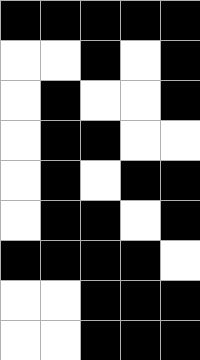[["black", "black", "black", "black", "black"], ["white", "white", "black", "white", "black"], ["white", "black", "white", "white", "black"], ["white", "black", "black", "white", "white"], ["white", "black", "white", "black", "black"], ["white", "black", "black", "white", "black"], ["black", "black", "black", "black", "white"], ["white", "white", "black", "black", "black"], ["white", "white", "black", "black", "black"]]